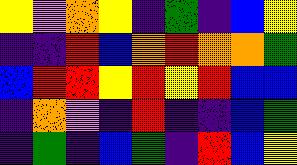[["yellow", "violet", "orange", "yellow", "indigo", "green", "indigo", "blue", "yellow"], ["indigo", "indigo", "red", "blue", "orange", "red", "orange", "orange", "green"], ["blue", "red", "red", "yellow", "red", "yellow", "red", "blue", "blue"], ["indigo", "orange", "violet", "indigo", "red", "indigo", "indigo", "blue", "green"], ["indigo", "green", "indigo", "blue", "green", "indigo", "red", "blue", "yellow"]]